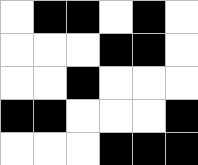[["white", "black", "black", "white", "black", "white"], ["white", "white", "white", "black", "black", "white"], ["white", "white", "black", "white", "white", "white"], ["black", "black", "white", "white", "white", "black"], ["white", "white", "white", "black", "black", "black"]]